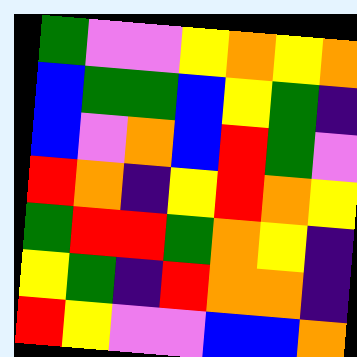[["green", "violet", "violet", "yellow", "orange", "yellow", "orange"], ["blue", "green", "green", "blue", "yellow", "green", "indigo"], ["blue", "violet", "orange", "blue", "red", "green", "violet"], ["red", "orange", "indigo", "yellow", "red", "orange", "yellow"], ["green", "red", "red", "green", "orange", "yellow", "indigo"], ["yellow", "green", "indigo", "red", "orange", "orange", "indigo"], ["red", "yellow", "violet", "violet", "blue", "blue", "orange"]]